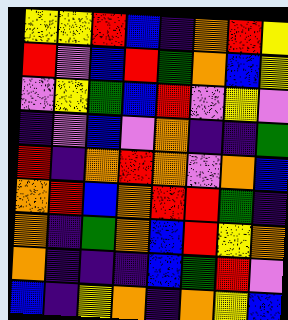[["yellow", "yellow", "red", "blue", "indigo", "orange", "red", "yellow"], ["red", "violet", "blue", "red", "green", "orange", "blue", "yellow"], ["violet", "yellow", "green", "blue", "red", "violet", "yellow", "violet"], ["indigo", "violet", "blue", "violet", "orange", "indigo", "indigo", "green"], ["red", "indigo", "orange", "red", "orange", "violet", "orange", "blue"], ["orange", "red", "blue", "orange", "red", "red", "green", "indigo"], ["orange", "indigo", "green", "orange", "blue", "red", "yellow", "orange"], ["orange", "indigo", "indigo", "indigo", "blue", "green", "red", "violet"], ["blue", "indigo", "yellow", "orange", "indigo", "orange", "yellow", "blue"]]